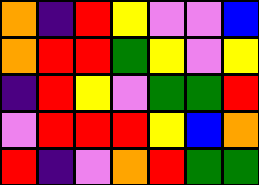[["orange", "indigo", "red", "yellow", "violet", "violet", "blue"], ["orange", "red", "red", "green", "yellow", "violet", "yellow"], ["indigo", "red", "yellow", "violet", "green", "green", "red"], ["violet", "red", "red", "red", "yellow", "blue", "orange"], ["red", "indigo", "violet", "orange", "red", "green", "green"]]